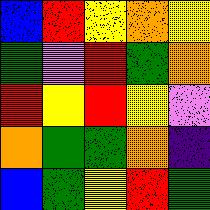[["blue", "red", "yellow", "orange", "yellow"], ["green", "violet", "red", "green", "orange"], ["red", "yellow", "red", "yellow", "violet"], ["orange", "green", "green", "orange", "indigo"], ["blue", "green", "yellow", "red", "green"]]